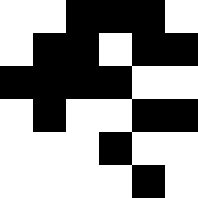[["white", "white", "black", "black", "black", "white"], ["white", "black", "black", "white", "black", "black"], ["black", "black", "black", "black", "white", "white"], ["white", "black", "white", "white", "black", "black"], ["white", "white", "white", "black", "white", "white"], ["white", "white", "white", "white", "black", "white"]]